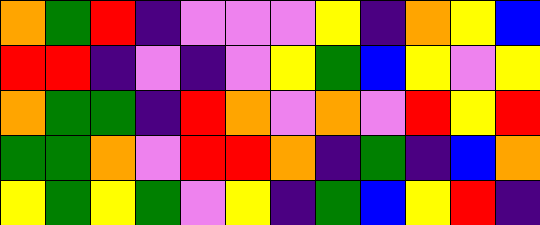[["orange", "green", "red", "indigo", "violet", "violet", "violet", "yellow", "indigo", "orange", "yellow", "blue"], ["red", "red", "indigo", "violet", "indigo", "violet", "yellow", "green", "blue", "yellow", "violet", "yellow"], ["orange", "green", "green", "indigo", "red", "orange", "violet", "orange", "violet", "red", "yellow", "red"], ["green", "green", "orange", "violet", "red", "red", "orange", "indigo", "green", "indigo", "blue", "orange"], ["yellow", "green", "yellow", "green", "violet", "yellow", "indigo", "green", "blue", "yellow", "red", "indigo"]]